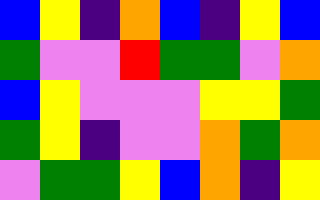[["blue", "yellow", "indigo", "orange", "blue", "indigo", "yellow", "blue"], ["green", "violet", "violet", "red", "green", "green", "violet", "orange"], ["blue", "yellow", "violet", "violet", "violet", "yellow", "yellow", "green"], ["green", "yellow", "indigo", "violet", "violet", "orange", "green", "orange"], ["violet", "green", "green", "yellow", "blue", "orange", "indigo", "yellow"]]